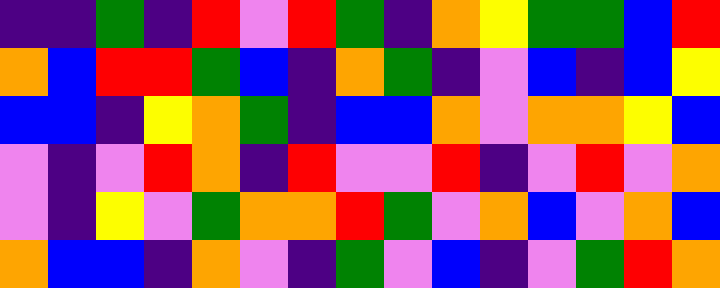[["indigo", "indigo", "green", "indigo", "red", "violet", "red", "green", "indigo", "orange", "yellow", "green", "green", "blue", "red"], ["orange", "blue", "red", "red", "green", "blue", "indigo", "orange", "green", "indigo", "violet", "blue", "indigo", "blue", "yellow"], ["blue", "blue", "indigo", "yellow", "orange", "green", "indigo", "blue", "blue", "orange", "violet", "orange", "orange", "yellow", "blue"], ["violet", "indigo", "violet", "red", "orange", "indigo", "red", "violet", "violet", "red", "indigo", "violet", "red", "violet", "orange"], ["violet", "indigo", "yellow", "violet", "green", "orange", "orange", "red", "green", "violet", "orange", "blue", "violet", "orange", "blue"], ["orange", "blue", "blue", "indigo", "orange", "violet", "indigo", "green", "violet", "blue", "indigo", "violet", "green", "red", "orange"]]